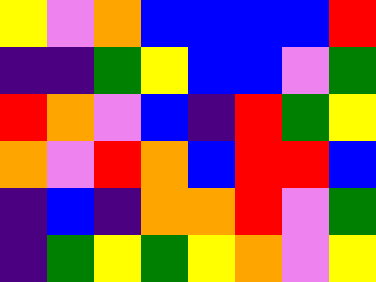[["yellow", "violet", "orange", "blue", "blue", "blue", "blue", "red"], ["indigo", "indigo", "green", "yellow", "blue", "blue", "violet", "green"], ["red", "orange", "violet", "blue", "indigo", "red", "green", "yellow"], ["orange", "violet", "red", "orange", "blue", "red", "red", "blue"], ["indigo", "blue", "indigo", "orange", "orange", "red", "violet", "green"], ["indigo", "green", "yellow", "green", "yellow", "orange", "violet", "yellow"]]